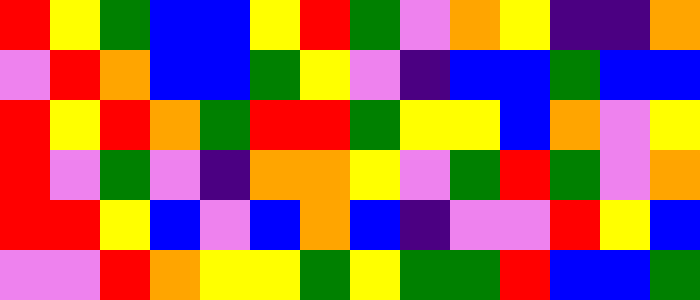[["red", "yellow", "green", "blue", "blue", "yellow", "red", "green", "violet", "orange", "yellow", "indigo", "indigo", "orange"], ["violet", "red", "orange", "blue", "blue", "green", "yellow", "violet", "indigo", "blue", "blue", "green", "blue", "blue"], ["red", "yellow", "red", "orange", "green", "red", "red", "green", "yellow", "yellow", "blue", "orange", "violet", "yellow"], ["red", "violet", "green", "violet", "indigo", "orange", "orange", "yellow", "violet", "green", "red", "green", "violet", "orange"], ["red", "red", "yellow", "blue", "violet", "blue", "orange", "blue", "indigo", "violet", "violet", "red", "yellow", "blue"], ["violet", "violet", "red", "orange", "yellow", "yellow", "green", "yellow", "green", "green", "red", "blue", "blue", "green"]]